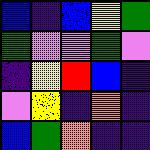[["blue", "indigo", "blue", "yellow", "green"], ["green", "violet", "violet", "green", "violet"], ["indigo", "yellow", "red", "blue", "indigo"], ["violet", "yellow", "indigo", "orange", "indigo"], ["blue", "green", "orange", "indigo", "indigo"]]